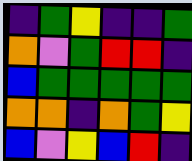[["indigo", "green", "yellow", "indigo", "indigo", "green"], ["orange", "violet", "green", "red", "red", "indigo"], ["blue", "green", "green", "green", "green", "green"], ["orange", "orange", "indigo", "orange", "green", "yellow"], ["blue", "violet", "yellow", "blue", "red", "indigo"]]